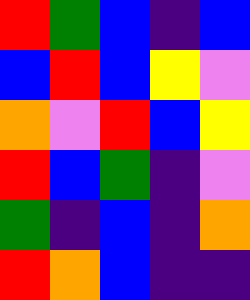[["red", "green", "blue", "indigo", "blue"], ["blue", "red", "blue", "yellow", "violet"], ["orange", "violet", "red", "blue", "yellow"], ["red", "blue", "green", "indigo", "violet"], ["green", "indigo", "blue", "indigo", "orange"], ["red", "orange", "blue", "indigo", "indigo"]]